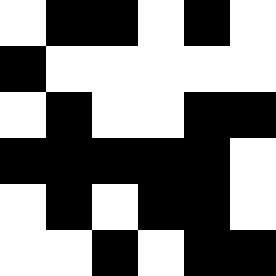[["white", "black", "black", "white", "black", "white"], ["black", "white", "white", "white", "white", "white"], ["white", "black", "white", "white", "black", "black"], ["black", "black", "black", "black", "black", "white"], ["white", "black", "white", "black", "black", "white"], ["white", "white", "black", "white", "black", "black"]]